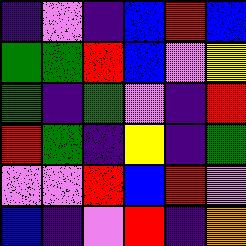[["indigo", "violet", "indigo", "blue", "red", "blue"], ["green", "green", "red", "blue", "violet", "yellow"], ["green", "indigo", "green", "violet", "indigo", "red"], ["red", "green", "indigo", "yellow", "indigo", "green"], ["violet", "violet", "red", "blue", "red", "violet"], ["blue", "indigo", "violet", "red", "indigo", "orange"]]